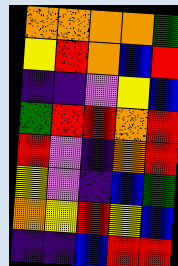[["orange", "orange", "orange", "orange", "green"], ["yellow", "red", "orange", "blue", "red"], ["indigo", "indigo", "violet", "yellow", "blue"], ["green", "red", "red", "orange", "red"], ["red", "violet", "indigo", "orange", "red"], ["yellow", "violet", "indigo", "blue", "green"], ["orange", "yellow", "red", "yellow", "blue"], ["indigo", "indigo", "blue", "red", "red"]]